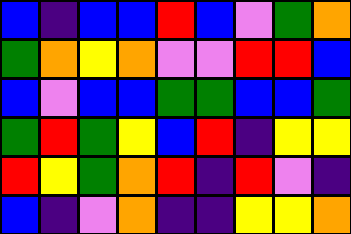[["blue", "indigo", "blue", "blue", "red", "blue", "violet", "green", "orange"], ["green", "orange", "yellow", "orange", "violet", "violet", "red", "red", "blue"], ["blue", "violet", "blue", "blue", "green", "green", "blue", "blue", "green"], ["green", "red", "green", "yellow", "blue", "red", "indigo", "yellow", "yellow"], ["red", "yellow", "green", "orange", "red", "indigo", "red", "violet", "indigo"], ["blue", "indigo", "violet", "orange", "indigo", "indigo", "yellow", "yellow", "orange"]]